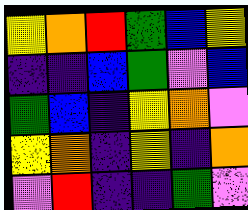[["yellow", "orange", "red", "green", "blue", "yellow"], ["indigo", "indigo", "blue", "green", "violet", "blue"], ["green", "blue", "indigo", "yellow", "orange", "violet"], ["yellow", "orange", "indigo", "yellow", "indigo", "orange"], ["violet", "red", "indigo", "indigo", "green", "violet"]]